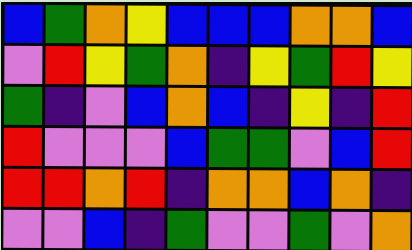[["blue", "green", "orange", "yellow", "blue", "blue", "blue", "orange", "orange", "blue"], ["violet", "red", "yellow", "green", "orange", "indigo", "yellow", "green", "red", "yellow"], ["green", "indigo", "violet", "blue", "orange", "blue", "indigo", "yellow", "indigo", "red"], ["red", "violet", "violet", "violet", "blue", "green", "green", "violet", "blue", "red"], ["red", "red", "orange", "red", "indigo", "orange", "orange", "blue", "orange", "indigo"], ["violet", "violet", "blue", "indigo", "green", "violet", "violet", "green", "violet", "orange"]]